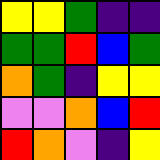[["yellow", "yellow", "green", "indigo", "indigo"], ["green", "green", "red", "blue", "green"], ["orange", "green", "indigo", "yellow", "yellow"], ["violet", "violet", "orange", "blue", "red"], ["red", "orange", "violet", "indigo", "yellow"]]